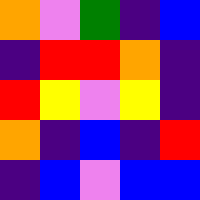[["orange", "violet", "green", "indigo", "blue"], ["indigo", "red", "red", "orange", "indigo"], ["red", "yellow", "violet", "yellow", "indigo"], ["orange", "indigo", "blue", "indigo", "red"], ["indigo", "blue", "violet", "blue", "blue"]]